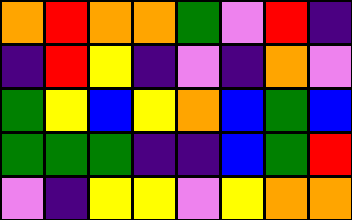[["orange", "red", "orange", "orange", "green", "violet", "red", "indigo"], ["indigo", "red", "yellow", "indigo", "violet", "indigo", "orange", "violet"], ["green", "yellow", "blue", "yellow", "orange", "blue", "green", "blue"], ["green", "green", "green", "indigo", "indigo", "blue", "green", "red"], ["violet", "indigo", "yellow", "yellow", "violet", "yellow", "orange", "orange"]]